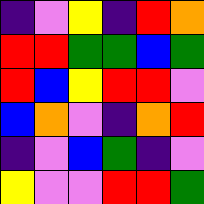[["indigo", "violet", "yellow", "indigo", "red", "orange"], ["red", "red", "green", "green", "blue", "green"], ["red", "blue", "yellow", "red", "red", "violet"], ["blue", "orange", "violet", "indigo", "orange", "red"], ["indigo", "violet", "blue", "green", "indigo", "violet"], ["yellow", "violet", "violet", "red", "red", "green"]]